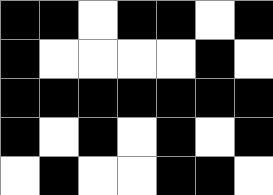[["black", "black", "white", "black", "black", "white", "black"], ["black", "white", "white", "white", "white", "black", "white"], ["black", "black", "black", "black", "black", "black", "black"], ["black", "white", "black", "white", "black", "white", "black"], ["white", "black", "white", "white", "black", "black", "white"]]